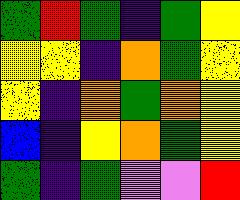[["green", "red", "green", "indigo", "green", "yellow"], ["yellow", "yellow", "indigo", "orange", "green", "yellow"], ["yellow", "indigo", "orange", "green", "orange", "yellow"], ["blue", "indigo", "yellow", "orange", "green", "yellow"], ["green", "indigo", "green", "violet", "violet", "red"]]